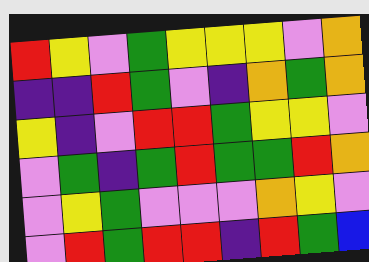[["red", "yellow", "violet", "green", "yellow", "yellow", "yellow", "violet", "orange"], ["indigo", "indigo", "red", "green", "violet", "indigo", "orange", "green", "orange"], ["yellow", "indigo", "violet", "red", "red", "green", "yellow", "yellow", "violet"], ["violet", "green", "indigo", "green", "red", "green", "green", "red", "orange"], ["violet", "yellow", "green", "violet", "violet", "violet", "orange", "yellow", "violet"], ["violet", "red", "green", "red", "red", "indigo", "red", "green", "blue"]]